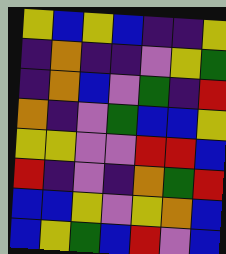[["yellow", "blue", "yellow", "blue", "indigo", "indigo", "yellow"], ["indigo", "orange", "indigo", "indigo", "violet", "yellow", "green"], ["indigo", "orange", "blue", "violet", "green", "indigo", "red"], ["orange", "indigo", "violet", "green", "blue", "blue", "yellow"], ["yellow", "yellow", "violet", "violet", "red", "red", "blue"], ["red", "indigo", "violet", "indigo", "orange", "green", "red"], ["blue", "blue", "yellow", "violet", "yellow", "orange", "blue"], ["blue", "yellow", "green", "blue", "red", "violet", "blue"]]